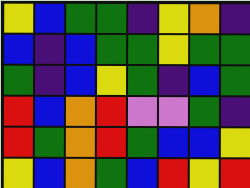[["yellow", "blue", "green", "green", "indigo", "yellow", "orange", "indigo"], ["blue", "indigo", "blue", "green", "green", "yellow", "green", "green"], ["green", "indigo", "blue", "yellow", "green", "indigo", "blue", "green"], ["red", "blue", "orange", "red", "violet", "violet", "green", "indigo"], ["red", "green", "orange", "red", "green", "blue", "blue", "yellow"], ["yellow", "blue", "orange", "green", "blue", "red", "yellow", "red"]]